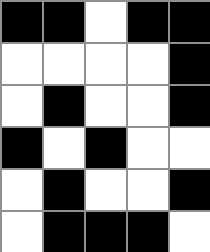[["black", "black", "white", "black", "black"], ["white", "white", "white", "white", "black"], ["white", "black", "white", "white", "black"], ["black", "white", "black", "white", "white"], ["white", "black", "white", "white", "black"], ["white", "black", "black", "black", "white"]]